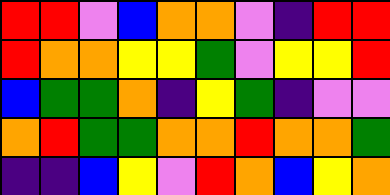[["red", "red", "violet", "blue", "orange", "orange", "violet", "indigo", "red", "red"], ["red", "orange", "orange", "yellow", "yellow", "green", "violet", "yellow", "yellow", "red"], ["blue", "green", "green", "orange", "indigo", "yellow", "green", "indigo", "violet", "violet"], ["orange", "red", "green", "green", "orange", "orange", "red", "orange", "orange", "green"], ["indigo", "indigo", "blue", "yellow", "violet", "red", "orange", "blue", "yellow", "orange"]]